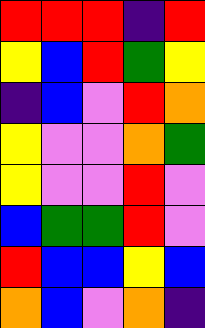[["red", "red", "red", "indigo", "red"], ["yellow", "blue", "red", "green", "yellow"], ["indigo", "blue", "violet", "red", "orange"], ["yellow", "violet", "violet", "orange", "green"], ["yellow", "violet", "violet", "red", "violet"], ["blue", "green", "green", "red", "violet"], ["red", "blue", "blue", "yellow", "blue"], ["orange", "blue", "violet", "orange", "indigo"]]